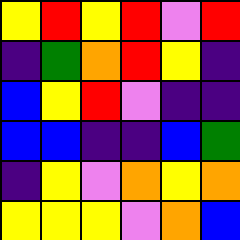[["yellow", "red", "yellow", "red", "violet", "red"], ["indigo", "green", "orange", "red", "yellow", "indigo"], ["blue", "yellow", "red", "violet", "indigo", "indigo"], ["blue", "blue", "indigo", "indigo", "blue", "green"], ["indigo", "yellow", "violet", "orange", "yellow", "orange"], ["yellow", "yellow", "yellow", "violet", "orange", "blue"]]